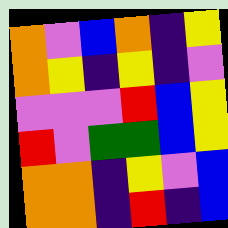[["orange", "violet", "blue", "orange", "indigo", "yellow"], ["orange", "yellow", "indigo", "yellow", "indigo", "violet"], ["violet", "violet", "violet", "red", "blue", "yellow"], ["red", "violet", "green", "green", "blue", "yellow"], ["orange", "orange", "indigo", "yellow", "violet", "blue"], ["orange", "orange", "indigo", "red", "indigo", "blue"]]